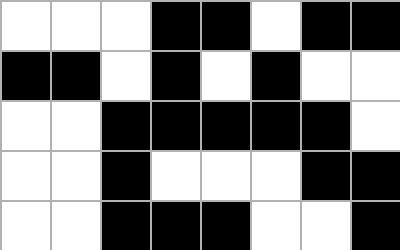[["white", "white", "white", "black", "black", "white", "black", "black"], ["black", "black", "white", "black", "white", "black", "white", "white"], ["white", "white", "black", "black", "black", "black", "black", "white"], ["white", "white", "black", "white", "white", "white", "black", "black"], ["white", "white", "black", "black", "black", "white", "white", "black"]]